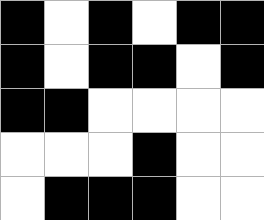[["black", "white", "black", "white", "black", "black"], ["black", "white", "black", "black", "white", "black"], ["black", "black", "white", "white", "white", "white"], ["white", "white", "white", "black", "white", "white"], ["white", "black", "black", "black", "white", "white"]]